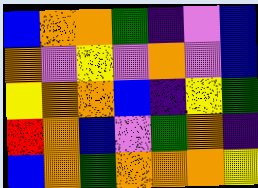[["blue", "orange", "orange", "green", "indigo", "violet", "blue"], ["orange", "violet", "yellow", "violet", "orange", "violet", "blue"], ["yellow", "orange", "orange", "blue", "indigo", "yellow", "green"], ["red", "orange", "blue", "violet", "green", "orange", "indigo"], ["blue", "orange", "green", "orange", "orange", "orange", "yellow"]]